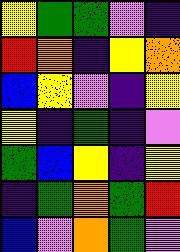[["yellow", "green", "green", "violet", "indigo"], ["red", "orange", "indigo", "yellow", "orange"], ["blue", "yellow", "violet", "indigo", "yellow"], ["yellow", "indigo", "green", "indigo", "violet"], ["green", "blue", "yellow", "indigo", "yellow"], ["indigo", "green", "orange", "green", "red"], ["blue", "violet", "orange", "green", "violet"]]